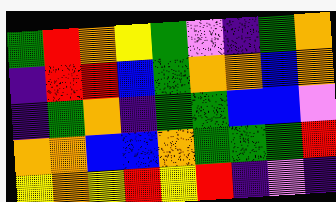[["green", "red", "orange", "yellow", "green", "violet", "indigo", "green", "orange"], ["indigo", "red", "red", "blue", "green", "orange", "orange", "blue", "orange"], ["indigo", "green", "orange", "indigo", "green", "green", "blue", "blue", "violet"], ["orange", "orange", "blue", "blue", "orange", "green", "green", "green", "red"], ["yellow", "orange", "yellow", "red", "yellow", "red", "indigo", "violet", "indigo"]]